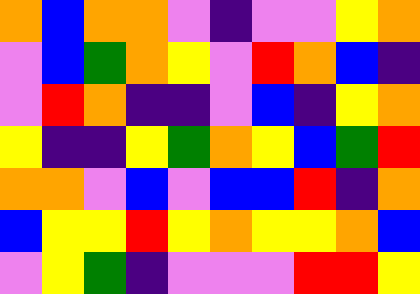[["orange", "blue", "orange", "orange", "violet", "indigo", "violet", "violet", "yellow", "orange"], ["violet", "blue", "green", "orange", "yellow", "violet", "red", "orange", "blue", "indigo"], ["violet", "red", "orange", "indigo", "indigo", "violet", "blue", "indigo", "yellow", "orange"], ["yellow", "indigo", "indigo", "yellow", "green", "orange", "yellow", "blue", "green", "red"], ["orange", "orange", "violet", "blue", "violet", "blue", "blue", "red", "indigo", "orange"], ["blue", "yellow", "yellow", "red", "yellow", "orange", "yellow", "yellow", "orange", "blue"], ["violet", "yellow", "green", "indigo", "violet", "violet", "violet", "red", "red", "yellow"]]